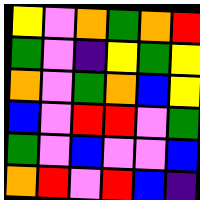[["yellow", "violet", "orange", "green", "orange", "red"], ["green", "violet", "indigo", "yellow", "green", "yellow"], ["orange", "violet", "green", "orange", "blue", "yellow"], ["blue", "violet", "red", "red", "violet", "green"], ["green", "violet", "blue", "violet", "violet", "blue"], ["orange", "red", "violet", "red", "blue", "indigo"]]